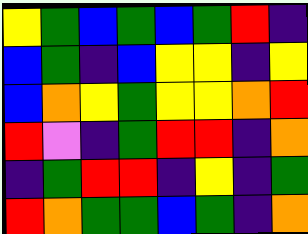[["yellow", "green", "blue", "green", "blue", "green", "red", "indigo"], ["blue", "green", "indigo", "blue", "yellow", "yellow", "indigo", "yellow"], ["blue", "orange", "yellow", "green", "yellow", "yellow", "orange", "red"], ["red", "violet", "indigo", "green", "red", "red", "indigo", "orange"], ["indigo", "green", "red", "red", "indigo", "yellow", "indigo", "green"], ["red", "orange", "green", "green", "blue", "green", "indigo", "orange"]]